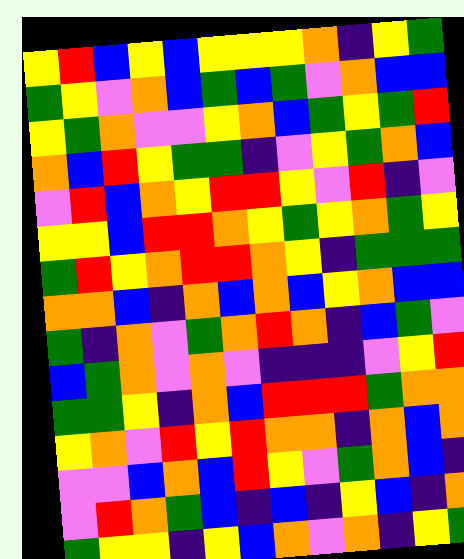[["yellow", "red", "blue", "yellow", "blue", "yellow", "yellow", "yellow", "orange", "indigo", "yellow", "green"], ["green", "yellow", "violet", "orange", "blue", "green", "blue", "green", "violet", "orange", "blue", "blue"], ["yellow", "green", "orange", "violet", "violet", "yellow", "orange", "blue", "green", "yellow", "green", "red"], ["orange", "blue", "red", "yellow", "green", "green", "indigo", "violet", "yellow", "green", "orange", "blue"], ["violet", "red", "blue", "orange", "yellow", "red", "red", "yellow", "violet", "red", "indigo", "violet"], ["yellow", "yellow", "blue", "red", "red", "orange", "yellow", "green", "yellow", "orange", "green", "yellow"], ["green", "red", "yellow", "orange", "red", "red", "orange", "yellow", "indigo", "green", "green", "green"], ["orange", "orange", "blue", "indigo", "orange", "blue", "orange", "blue", "yellow", "orange", "blue", "blue"], ["green", "indigo", "orange", "violet", "green", "orange", "red", "orange", "indigo", "blue", "green", "violet"], ["blue", "green", "orange", "violet", "orange", "violet", "indigo", "indigo", "indigo", "violet", "yellow", "red"], ["green", "green", "yellow", "indigo", "orange", "blue", "red", "red", "red", "green", "orange", "orange"], ["yellow", "orange", "violet", "red", "yellow", "red", "orange", "orange", "indigo", "orange", "blue", "orange"], ["violet", "violet", "blue", "orange", "blue", "red", "yellow", "violet", "green", "orange", "blue", "indigo"], ["violet", "red", "orange", "green", "blue", "indigo", "blue", "indigo", "yellow", "blue", "indigo", "orange"], ["green", "yellow", "yellow", "indigo", "yellow", "blue", "orange", "violet", "orange", "indigo", "yellow", "green"]]